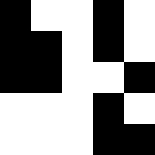[["black", "white", "white", "black", "white"], ["black", "black", "white", "black", "white"], ["black", "black", "white", "white", "black"], ["white", "white", "white", "black", "white"], ["white", "white", "white", "black", "black"]]